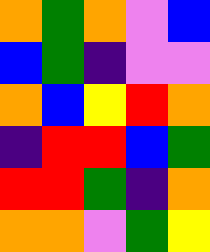[["orange", "green", "orange", "violet", "blue"], ["blue", "green", "indigo", "violet", "violet"], ["orange", "blue", "yellow", "red", "orange"], ["indigo", "red", "red", "blue", "green"], ["red", "red", "green", "indigo", "orange"], ["orange", "orange", "violet", "green", "yellow"]]